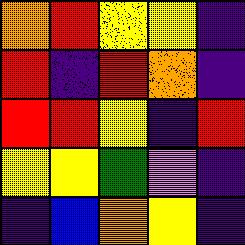[["orange", "red", "yellow", "yellow", "indigo"], ["red", "indigo", "red", "orange", "indigo"], ["red", "red", "yellow", "indigo", "red"], ["yellow", "yellow", "green", "violet", "indigo"], ["indigo", "blue", "orange", "yellow", "indigo"]]